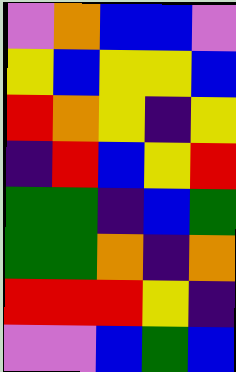[["violet", "orange", "blue", "blue", "violet"], ["yellow", "blue", "yellow", "yellow", "blue"], ["red", "orange", "yellow", "indigo", "yellow"], ["indigo", "red", "blue", "yellow", "red"], ["green", "green", "indigo", "blue", "green"], ["green", "green", "orange", "indigo", "orange"], ["red", "red", "red", "yellow", "indigo"], ["violet", "violet", "blue", "green", "blue"]]